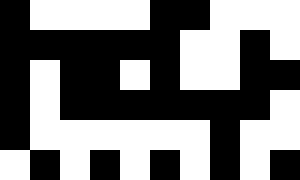[["black", "white", "white", "white", "white", "black", "black", "white", "white", "white"], ["black", "black", "black", "black", "black", "black", "white", "white", "black", "white"], ["black", "white", "black", "black", "white", "black", "white", "white", "black", "black"], ["black", "white", "black", "black", "black", "black", "black", "black", "black", "white"], ["black", "white", "white", "white", "white", "white", "white", "black", "white", "white"], ["white", "black", "white", "black", "white", "black", "white", "black", "white", "black"]]